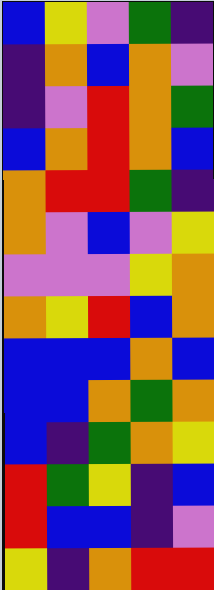[["blue", "yellow", "violet", "green", "indigo"], ["indigo", "orange", "blue", "orange", "violet"], ["indigo", "violet", "red", "orange", "green"], ["blue", "orange", "red", "orange", "blue"], ["orange", "red", "red", "green", "indigo"], ["orange", "violet", "blue", "violet", "yellow"], ["violet", "violet", "violet", "yellow", "orange"], ["orange", "yellow", "red", "blue", "orange"], ["blue", "blue", "blue", "orange", "blue"], ["blue", "blue", "orange", "green", "orange"], ["blue", "indigo", "green", "orange", "yellow"], ["red", "green", "yellow", "indigo", "blue"], ["red", "blue", "blue", "indigo", "violet"], ["yellow", "indigo", "orange", "red", "red"]]